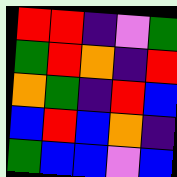[["red", "red", "indigo", "violet", "green"], ["green", "red", "orange", "indigo", "red"], ["orange", "green", "indigo", "red", "blue"], ["blue", "red", "blue", "orange", "indigo"], ["green", "blue", "blue", "violet", "blue"]]